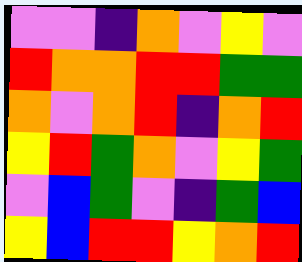[["violet", "violet", "indigo", "orange", "violet", "yellow", "violet"], ["red", "orange", "orange", "red", "red", "green", "green"], ["orange", "violet", "orange", "red", "indigo", "orange", "red"], ["yellow", "red", "green", "orange", "violet", "yellow", "green"], ["violet", "blue", "green", "violet", "indigo", "green", "blue"], ["yellow", "blue", "red", "red", "yellow", "orange", "red"]]